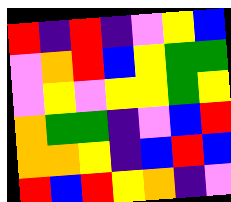[["red", "indigo", "red", "indigo", "violet", "yellow", "blue"], ["violet", "orange", "red", "blue", "yellow", "green", "green"], ["violet", "yellow", "violet", "yellow", "yellow", "green", "yellow"], ["orange", "green", "green", "indigo", "violet", "blue", "red"], ["orange", "orange", "yellow", "indigo", "blue", "red", "blue"], ["red", "blue", "red", "yellow", "orange", "indigo", "violet"]]